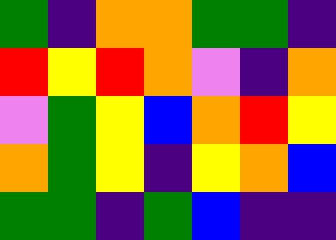[["green", "indigo", "orange", "orange", "green", "green", "indigo"], ["red", "yellow", "red", "orange", "violet", "indigo", "orange"], ["violet", "green", "yellow", "blue", "orange", "red", "yellow"], ["orange", "green", "yellow", "indigo", "yellow", "orange", "blue"], ["green", "green", "indigo", "green", "blue", "indigo", "indigo"]]